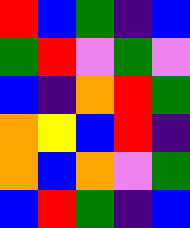[["red", "blue", "green", "indigo", "blue"], ["green", "red", "violet", "green", "violet"], ["blue", "indigo", "orange", "red", "green"], ["orange", "yellow", "blue", "red", "indigo"], ["orange", "blue", "orange", "violet", "green"], ["blue", "red", "green", "indigo", "blue"]]